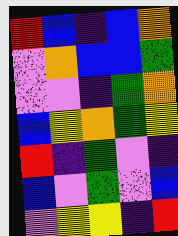[["red", "blue", "indigo", "blue", "orange"], ["violet", "orange", "blue", "blue", "green"], ["violet", "violet", "indigo", "green", "orange"], ["blue", "yellow", "orange", "green", "yellow"], ["red", "indigo", "green", "violet", "indigo"], ["blue", "violet", "green", "violet", "blue"], ["violet", "yellow", "yellow", "indigo", "red"]]